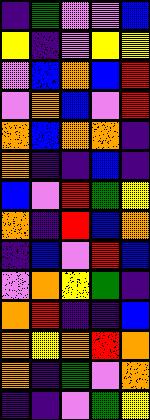[["indigo", "green", "violet", "violet", "blue"], ["yellow", "indigo", "violet", "yellow", "yellow"], ["violet", "blue", "orange", "blue", "red"], ["violet", "orange", "blue", "violet", "red"], ["orange", "blue", "orange", "orange", "indigo"], ["orange", "indigo", "indigo", "blue", "indigo"], ["blue", "violet", "red", "green", "yellow"], ["orange", "indigo", "red", "blue", "orange"], ["indigo", "blue", "violet", "red", "blue"], ["violet", "orange", "yellow", "green", "indigo"], ["orange", "red", "indigo", "indigo", "blue"], ["orange", "yellow", "orange", "red", "orange"], ["orange", "indigo", "green", "violet", "orange"], ["indigo", "indigo", "violet", "green", "yellow"]]